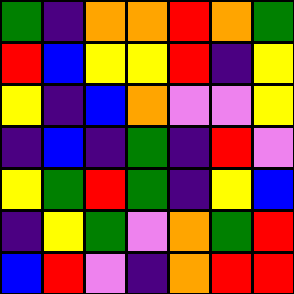[["green", "indigo", "orange", "orange", "red", "orange", "green"], ["red", "blue", "yellow", "yellow", "red", "indigo", "yellow"], ["yellow", "indigo", "blue", "orange", "violet", "violet", "yellow"], ["indigo", "blue", "indigo", "green", "indigo", "red", "violet"], ["yellow", "green", "red", "green", "indigo", "yellow", "blue"], ["indigo", "yellow", "green", "violet", "orange", "green", "red"], ["blue", "red", "violet", "indigo", "orange", "red", "red"]]